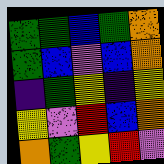[["green", "green", "blue", "green", "orange"], ["green", "blue", "violet", "blue", "orange"], ["indigo", "green", "yellow", "indigo", "yellow"], ["yellow", "violet", "red", "blue", "orange"], ["orange", "green", "yellow", "red", "violet"]]